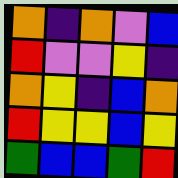[["orange", "indigo", "orange", "violet", "blue"], ["red", "violet", "violet", "yellow", "indigo"], ["orange", "yellow", "indigo", "blue", "orange"], ["red", "yellow", "yellow", "blue", "yellow"], ["green", "blue", "blue", "green", "red"]]